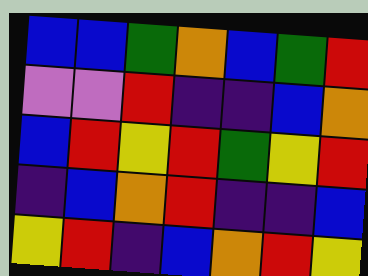[["blue", "blue", "green", "orange", "blue", "green", "red"], ["violet", "violet", "red", "indigo", "indigo", "blue", "orange"], ["blue", "red", "yellow", "red", "green", "yellow", "red"], ["indigo", "blue", "orange", "red", "indigo", "indigo", "blue"], ["yellow", "red", "indigo", "blue", "orange", "red", "yellow"]]